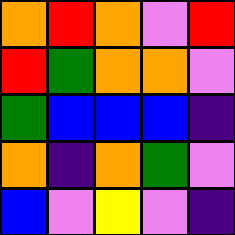[["orange", "red", "orange", "violet", "red"], ["red", "green", "orange", "orange", "violet"], ["green", "blue", "blue", "blue", "indigo"], ["orange", "indigo", "orange", "green", "violet"], ["blue", "violet", "yellow", "violet", "indigo"]]